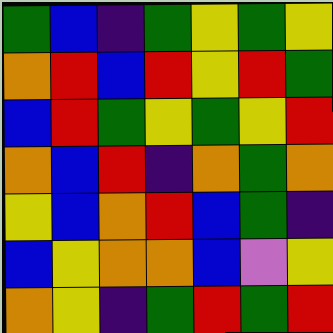[["green", "blue", "indigo", "green", "yellow", "green", "yellow"], ["orange", "red", "blue", "red", "yellow", "red", "green"], ["blue", "red", "green", "yellow", "green", "yellow", "red"], ["orange", "blue", "red", "indigo", "orange", "green", "orange"], ["yellow", "blue", "orange", "red", "blue", "green", "indigo"], ["blue", "yellow", "orange", "orange", "blue", "violet", "yellow"], ["orange", "yellow", "indigo", "green", "red", "green", "red"]]